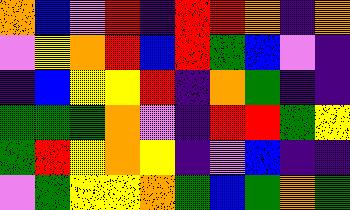[["orange", "blue", "violet", "red", "indigo", "red", "red", "orange", "indigo", "orange"], ["violet", "yellow", "orange", "red", "blue", "red", "green", "blue", "violet", "indigo"], ["indigo", "blue", "yellow", "yellow", "red", "indigo", "orange", "green", "indigo", "indigo"], ["green", "green", "green", "orange", "violet", "indigo", "red", "red", "green", "yellow"], ["green", "red", "yellow", "orange", "yellow", "indigo", "violet", "blue", "indigo", "indigo"], ["violet", "green", "yellow", "yellow", "orange", "green", "blue", "green", "orange", "green"]]